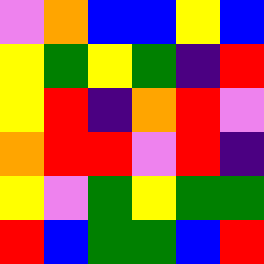[["violet", "orange", "blue", "blue", "yellow", "blue"], ["yellow", "green", "yellow", "green", "indigo", "red"], ["yellow", "red", "indigo", "orange", "red", "violet"], ["orange", "red", "red", "violet", "red", "indigo"], ["yellow", "violet", "green", "yellow", "green", "green"], ["red", "blue", "green", "green", "blue", "red"]]